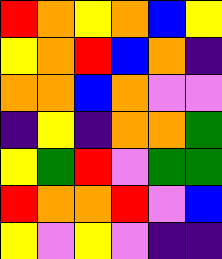[["red", "orange", "yellow", "orange", "blue", "yellow"], ["yellow", "orange", "red", "blue", "orange", "indigo"], ["orange", "orange", "blue", "orange", "violet", "violet"], ["indigo", "yellow", "indigo", "orange", "orange", "green"], ["yellow", "green", "red", "violet", "green", "green"], ["red", "orange", "orange", "red", "violet", "blue"], ["yellow", "violet", "yellow", "violet", "indigo", "indigo"]]